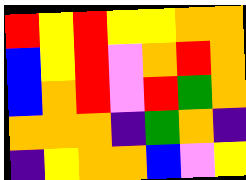[["red", "yellow", "red", "yellow", "yellow", "orange", "orange"], ["blue", "yellow", "red", "violet", "orange", "red", "orange"], ["blue", "orange", "red", "violet", "red", "green", "orange"], ["orange", "orange", "orange", "indigo", "green", "orange", "indigo"], ["indigo", "yellow", "orange", "orange", "blue", "violet", "yellow"]]